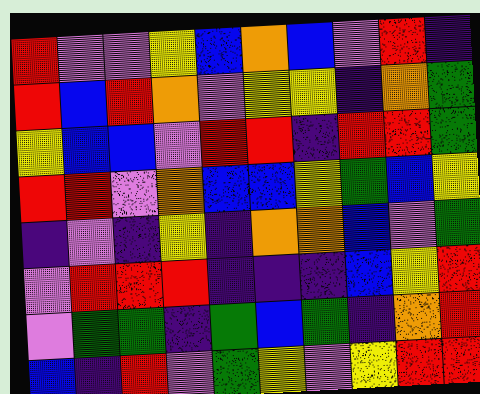[["red", "violet", "violet", "yellow", "blue", "orange", "blue", "violet", "red", "indigo"], ["red", "blue", "red", "orange", "violet", "yellow", "yellow", "indigo", "orange", "green"], ["yellow", "blue", "blue", "violet", "red", "red", "indigo", "red", "red", "green"], ["red", "red", "violet", "orange", "blue", "blue", "yellow", "green", "blue", "yellow"], ["indigo", "violet", "indigo", "yellow", "indigo", "orange", "orange", "blue", "violet", "green"], ["violet", "red", "red", "red", "indigo", "indigo", "indigo", "blue", "yellow", "red"], ["violet", "green", "green", "indigo", "green", "blue", "green", "indigo", "orange", "red"], ["blue", "indigo", "red", "violet", "green", "yellow", "violet", "yellow", "red", "red"]]